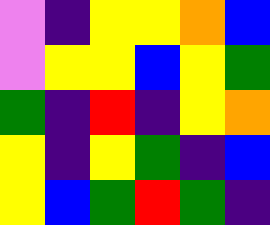[["violet", "indigo", "yellow", "yellow", "orange", "blue"], ["violet", "yellow", "yellow", "blue", "yellow", "green"], ["green", "indigo", "red", "indigo", "yellow", "orange"], ["yellow", "indigo", "yellow", "green", "indigo", "blue"], ["yellow", "blue", "green", "red", "green", "indigo"]]